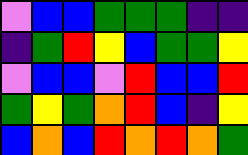[["violet", "blue", "blue", "green", "green", "green", "indigo", "indigo"], ["indigo", "green", "red", "yellow", "blue", "green", "green", "yellow"], ["violet", "blue", "blue", "violet", "red", "blue", "blue", "red"], ["green", "yellow", "green", "orange", "red", "blue", "indigo", "yellow"], ["blue", "orange", "blue", "red", "orange", "red", "orange", "green"]]